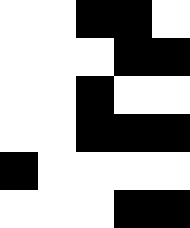[["white", "white", "black", "black", "white"], ["white", "white", "white", "black", "black"], ["white", "white", "black", "white", "white"], ["white", "white", "black", "black", "black"], ["black", "white", "white", "white", "white"], ["white", "white", "white", "black", "black"]]